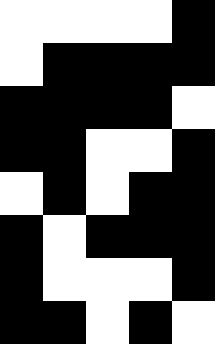[["white", "white", "white", "white", "black"], ["white", "black", "black", "black", "black"], ["black", "black", "black", "black", "white"], ["black", "black", "white", "white", "black"], ["white", "black", "white", "black", "black"], ["black", "white", "black", "black", "black"], ["black", "white", "white", "white", "black"], ["black", "black", "white", "black", "white"]]